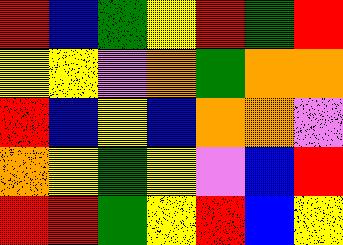[["red", "blue", "green", "yellow", "red", "green", "red"], ["yellow", "yellow", "violet", "orange", "green", "orange", "orange"], ["red", "blue", "yellow", "blue", "orange", "orange", "violet"], ["orange", "yellow", "green", "yellow", "violet", "blue", "red"], ["red", "red", "green", "yellow", "red", "blue", "yellow"]]